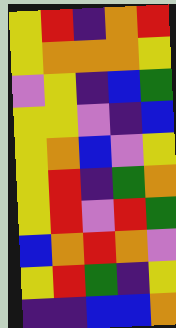[["yellow", "red", "indigo", "orange", "red"], ["yellow", "orange", "orange", "orange", "yellow"], ["violet", "yellow", "indigo", "blue", "green"], ["yellow", "yellow", "violet", "indigo", "blue"], ["yellow", "orange", "blue", "violet", "yellow"], ["yellow", "red", "indigo", "green", "orange"], ["yellow", "red", "violet", "red", "green"], ["blue", "orange", "red", "orange", "violet"], ["yellow", "red", "green", "indigo", "yellow"], ["indigo", "indigo", "blue", "blue", "orange"]]